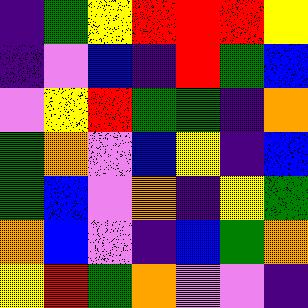[["indigo", "green", "yellow", "red", "red", "red", "yellow"], ["indigo", "violet", "blue", "indigo", "red", "green", "blue"], ["violet", "yellow", "red", "green", "green", "indigo", "orange"], ["green", "orange", "violet", "blue", "yellow", "indigo", "blue"], ["green", "blue", "violet", "orange", "indigo", "yellow", "green"], ["orange", "blue", "violet", "indigo", "blue", "green", "orange"], ["yellow", "red", "green", "orange", "violet", "violet", "indigo"]]